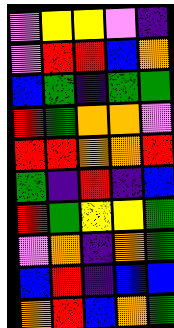[["violet", "yellow", "yellow", "violet", "indigo"], ["violet", "red", "red", "blue", "orange"], ["blue", "green", "indigo", "green", "green"], ["red", "green", "orange", "orange", "violet"], ["red", "red", "orange", "orange", "red"], ["green", "indigo", "red", "indigo", "blue"], ["red", "green", "yellow", "yellow", "green"], ["violet", "orange", "indigo", "orange", "green"], ["blue", "red", "indigo", "blue", "blue"], ["orange", "red", "blue", "orange", "green"]]